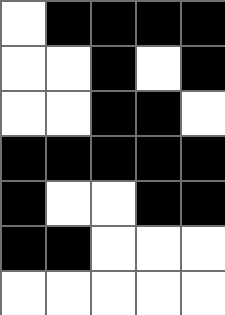[["white", "black", "black", "black", "black"], ["white", "white", "black", "white", "black"], ["white", "white", "black", "black", "white"], ["black", "black", "black", "black", "black"], ["black", "white", "white", "black", "black"], ["black", "black", "white", "white", "white"], ["white", "white", "white", "white", "white"]]